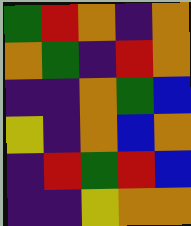[["green", "red", "orange", "indigo", "orange"], ["orange", "green", "indigo", "red", "orange"], ["indigo", "indigo", "orange", "green", "blue"], ["yellow", "indigo", "orange", "blue", "orange"], ["indigo", "red", "green", "red", "blue"], ["indigo", "indigo", "yellow", "orange", "orange"]]